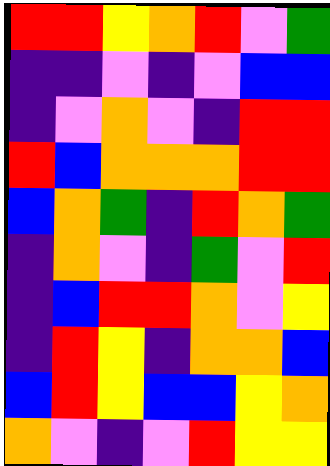[["red", "red", "yellow", "orange", "red", "violet", "green"], ["indigo", "indigo", "violet", "indigo", "violet", "blue", "blue"], ["indigo", "violet", "orange", "violet", "indigo", "red", "red"], ["red", "blue", "orange", "orange", "orange", "red", "red"], ["blue", "orange", "green", "indigo", "red", "orange", "green"], ["indigo", "orange", "violet", "indigo", "green", "violet", "red"], ["indigo", "blue", "red", "red", "orange", "violet", "yellow"], ["indigo", "red", "yellow", "indigo", "orange", "orange", "blue"], ["blue", "red", "yellow", "blue", "blue", "yellow", "orange"], ["orange", "violet", "indigo", "violet", "red", "yellow", "yellow"]]